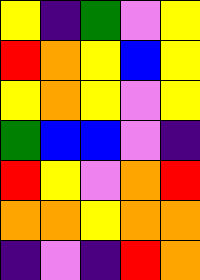[["yellow", "indigo", "green", "violet", "yellow"], ["red", "orange", "yellow", "blue", "yellow"], ["yellow", "orange", "yellow", "violet", "yellow"], ["green", "blue", "blue", "violet", "indigo"], ["red", "yellow", "violet", "orange", "red"], ["orange", "orange", "yellow", "orange", "orange"], ["indigo", "violet", "indigo", "red", "orange"]]